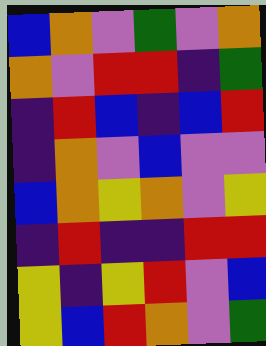[["blue", "orange", "violet", "green", "violet", "orange"], ["orange", "violet", "red", "red", "indigo", "green"], ["indigo", "red", "blue", "indigo", "blue", "red"], ["indigo", "orange", "violet", "blue", "violet", "violet"], ["blue", "orange", "yellow", "orange", "violet", "yellow"], ["indigo", "red", "indigo", "indigo", "red", "red"], ["yellow", "indigo", "yellow", "red", "violet", "blue"], ["yellow", "blue", "red", "orange", "violet", "green"]]